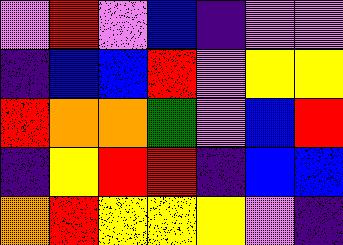[["violet", "red", "violet", "blue", "indigo", "violet", "violet"], ["indigo", "blue", "blue", "red", "violet", "yellow", "yellow"], ["red", "orange", "orange", "green", "violet", "blue", "red"], ["indigo", "yellow", "red", "red", "indigo", "blue", "blue"], ["orange", "red", "yellow", "yellow", "yellow", "violet", "indigo"]]